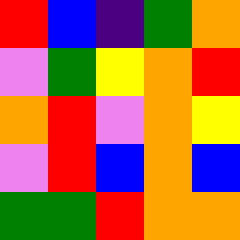[["red", "blue", "indigo", "green", "orange"], ["violet", "green", "yellow", "orange", "red"], ["orange", "red", "violet", "orange", "yellow"], ["violet", "red", "blue", "orange", "blue"], ["green", "green", "red", "orange", "orange"]]